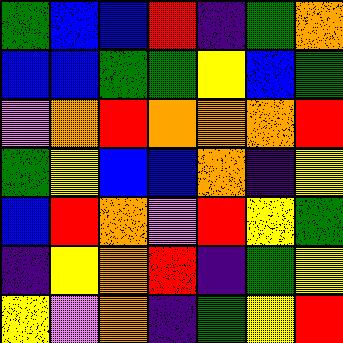[["green", "blue", "blue", "red", "indigo", "green", "orange"], ["blue", "blue", "green", "green", "yellow", "blue", "green"], ["violet", "orange", "red", "orange", "orange", "orange", "red"], ["green", "yellow", "blue", "blue", "orange", "indigo", "yellow"], ["blue", "red", "orange", "violet", "red", "yellow", "green"], ["indigo", "yellow", "orange", "red", "indigo", "green", "yellow"], ["yellow", "violet", "orange", "indigo", "green", "yellow", "red"]]